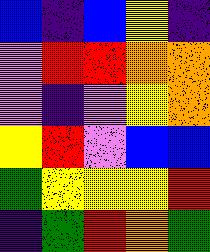[["blue", "indigo", "blue", "yellow", "indigo"], ["violet", "red", "red", "orange", "orange"], ["violet", "indigo", "violet", "yellow", "orange"], ["yellow", "red", "violet", "blue", "blue"], ["green", "yellow", "yellow", "yellow", "red"], ["indigo", "green", "red", "orange", "green"]]